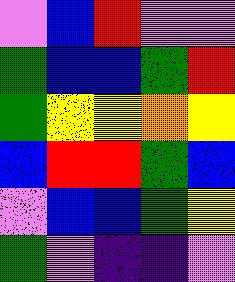[["violet", "blue", "red", "violet", "violet"], ["green", "blue", "blue", "green", "red"], ["green", "yellow", "yellow", "orange", "yellow"], ["blue", "red", "red", "green", "blue"], ["violet", "blue", "blue", "green", "yellow"], ["green", "violet", "indigo", "indigo", "violet"]]